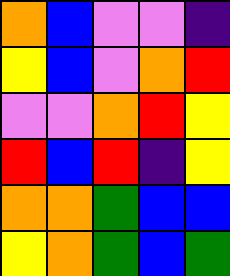[["orange", "blue", "violet", "violet", "indigo"], ["yellow", "blue", "violet", "orange", "red"], ["violet", "violet", "orange", "red", "yellow"], ["red", "blue", "red", "indigo", "yellow"], ["orange", "orange", "green", "blue", "blue"], ["yellow", "orange", "green", "blue", "green"]]